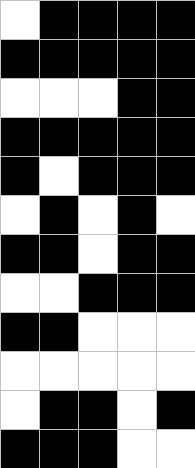[["white", "black", "black", "black", "black"], ["black", "black", "black", "black", "black"], ["white", "white", "white", "black", "black"], ["black", "black", "black", "black", "black"], ["black", "white", "black", "black", "black"], ["white", "black", "white", "black", "white"], ["black", "black", "white", "black", "black"], ["white", "white", "black", "black", "black"], ["black", "black", "white", "white", "white"], ["white", "white", "white", "white", "white"], ["white", "black", "black", "white", "black"], ["black", "black", "black", "white", "white"]]